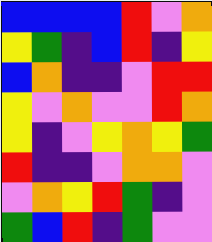[["blue", "blue", "blue", "blue", "red", "violet", "orange"], ["yellow", "green", "indigo", "blue", "red", "indigo", "yellow"], ["blue", "orange", "indigo", "indigo", "violet", "red", "red"], ["yellow", "violet", "orange", "violet", "violet", "red", "orange"], ["yellow", "indigo", "violet", "yellow", "orange", "yellow", "green"], ["red", "indigo", "indigo", "violet", "orange", "orange", "violet"], ["violet", "orange", "yellow", "red", "green", "indigo", "violet"], ["green", "blue", "red", "indigo", "green", "violet", "violet"]]